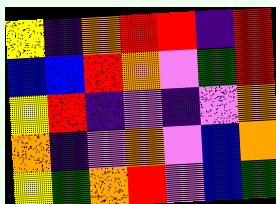[["yellow", "indigo", "orange", "red", "red", "indigo", "red"], ["blue", "blue", "red", "orange", "violet", "green", "red"], ["yellow", "red", "indigo", "violet", "indigo", "violet", "orange"], ["orange", "indigo", "violet", "orange", "violet", "blue", "orange"], ["yellow", "green", "orange", "red", "violet", "blue", "green"]]